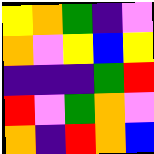[["yellow", "orange", "green", "indigo", "violet"], ["orange", "violet", "yellow", "blue", "yellow"], ["indigo", "indigo", "indigo", "green", "red"], ["red", "violet", "green", "orange", "violet"], ["orange", "indigo", "red", "orange", "blue"]]